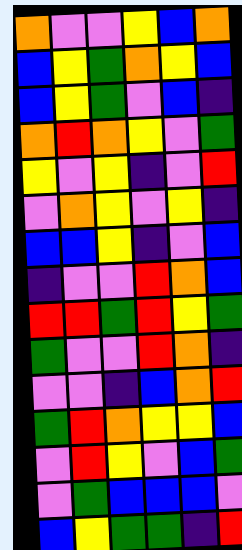[["orange", "violet", "violet", "yellow", "blue", "orange"], ["blue", "yellow", "green", "orange", "yellow", "blue"], ["blue", "yellow", "green", "violet", "blue", "indigo"], ["orange", "red", "orange", "yellow", "violet", "green"], ["yellow", "violet", "yellow", "indigo", "violet", "red"], ["violet", "orange", "yellow", "violet", "yellow", "indigo"], ["blue", "blue", "yellow", "indigo", "violet", "blue"], ["indigo", "violet", "violet", "red", "orange", "blue"], ["red", "red", "green", "red", "yellow", "green"], ["green", "violet", "violet", "red", "orange", "indigo"], ["violet", "violet", "indigo", "blue", "orange", "red"], ["green", "red", "orange", "yellow", "yellow", "blue"], ["violet", "red", "yellow", "violet", "blue", "green"], ["violet", "green", "blue", "blue", "blue", "violet"], ["blue", "yellow", "green", "green", "indigo", "red"]]